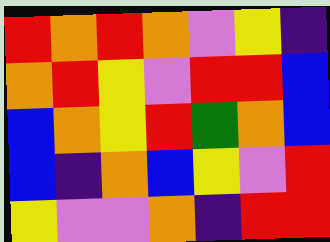[["red", "orange", "red", "orange", "violet", "yellow", "indigo"], ["orange", "red", "yellow", "violet", "red", "red", "blue"], ["blue", "orange", "yellow", "red", "green", "orange", "blue"], ["blue", "indigo", "orange", "blue", "yellow", "violet", "red"], ["yellow", "violet", "violet", "orange", "indigo", "red", "red"]]